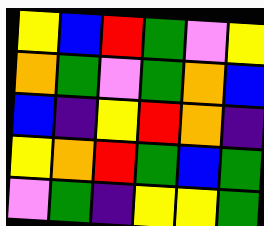[["yellow", "blue", "red", "green", "violet", "yellow"], ["orange", "green", "violet", "green", "orange", "blue"], ["blue", "indigo", "yellow", "red", "orange", "indigo"], ["yellow", "orange", "red", "green", "blue", "green"], ["violet", "green", "indigo", "yellow", "yellow", "green"]]